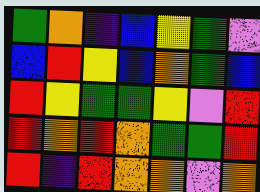[["green", "orange", "indigo", "blue", "yellow", "green", "violet"], ["blue", "red", "yellow", "blue", "orange", "green", "blue"], ["red", "yellow", "green", "green", "yellow", "violet", "red"], ["red", "orange", "red", "orange", "green", "green", "red"], ["red", "indigo", "red", "orange", "orange", "violet", "orange"]]